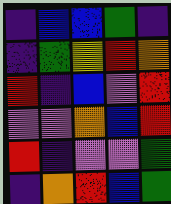[["indigo", "blue", "blue", "green", "indigo"], ["indigo", "green", "yellow", "red", "orange"], ["red", "indigo", "blue", "violet", "red"], ["violet", "violet", "orange", "blue", "red"], ["red", "indigo", "violet", "violet", "green"], ["indigo", "orange", "red", "blue", "green"]]